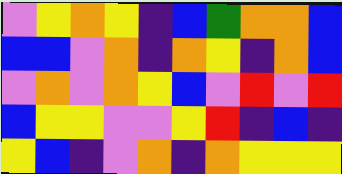[["violet", "yellow", "orange", "yellow", "indigo", "blue", "green", "orange", "orange", "blue"], ["blue", "blue", "violet", "orange", "indigo", "orange", "yellow", "indigo", "orange", "blue"], ["violet", "orange", "violet", "orange", "yellow", "blue", "violet", "red", "violet", "red"], ["blue", "yellow", "yellow", "violet", "violet", "yellow", "red", "indigo", "blue", "indigo"], ["yellow", "blue", "indigo", "violet", "orange", "indigo", "orange", "yellow", "yellow", "yellow"]]